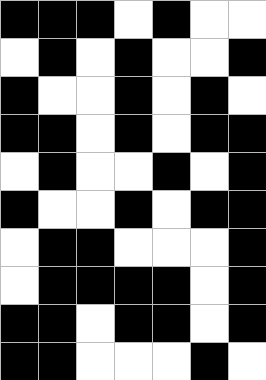[["black", "black", "black", "white", "black", "white", "white"], ["white", "black", "white", "black", "white", "white", "black"], ["black", "white", "white", "black", "white", "black", "white"], ["black", "black", "white", "black", "white", "black", "black"], ["white", "black", "white", "white", "black", "white", "black"], ["black", "white", "white", "black", "white", "black", "black"], ["white", "black", "black", "white", "white", "white", "black"], ["white", "black", "black", "black", "black", "white", "black"], ["black", "black", "white", "black", "black", "white", "black"], ["black", "black", "white", "white", "white", "black", "white"]]